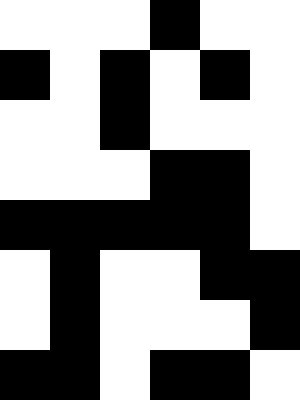[["white", "white", "white", "black", "white", "white"], ["black", "white", "black", "white", "black", "white"], ["white", "white", "black", "white", "white", "white"], ["white", "white", "white", "black", "black", "white"], ["black", "black", "black", "black", "black", "white"], ["white", "black", "white", "white", "black", "black"], ["white", "black", "white", "white", "white", "black"], ["black", "black", "white", "black", "black", "white"]]